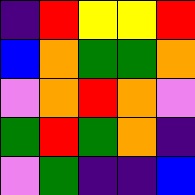[["indigo", "red", "yellow", "yellow", "red"], ["blue", "orange", "green", "green", "orange"], ["violet", "orange", "red", "orange", "violet"], ["green", "red", "green", "orange", "indigo"], ["violet", "green", "indigo", "indigo", "blue"]]